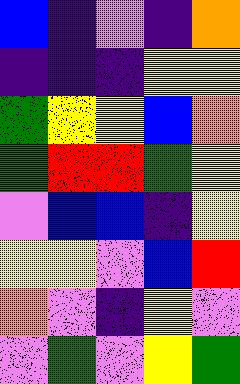[["blue", "indigo", "violet", "indigo", "orange"], ["indigo", "indigo", "indigo", "yellow", "yellow"], ["green", "yellow", "yellow", "blue", "orange"], ["green", "red", "red", "green", "yellow"], ["violet", "blue", "blue", "indigo", "yellow"], ["yellow", "yellow", "violet", "blue", "red"], ["orange", "violet", "indigo", "yellow", "violet"], ["violet", "green", "violet", "yellow", "green"]]